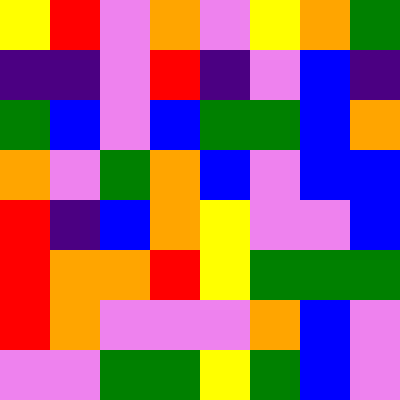[["yellow", "red", "violet", "orange", "violet", "yellow", "orange", "green"], ["indigo", "indigo", "violet", "red", "indigo", "violet", "blue", "indigo"], ["green", "blue", "violet", "blue", "green", "green", "blue", "orange"], ["orange", "violet", "green", "orange", "blue", "violet", "blue", "blue"], ["red", "indigo", "blue", "orange", "yellow", "violet", "violet", "blue"], ["red", "orange", "orange", "red", "yellow", "green", "green", "green"], ["red", "orange", "violet", "violet", "violet", "orange", "blue", "violet"], ["violet", "violet", "green", "green", "yellow", "green", "blue", "violet"]]